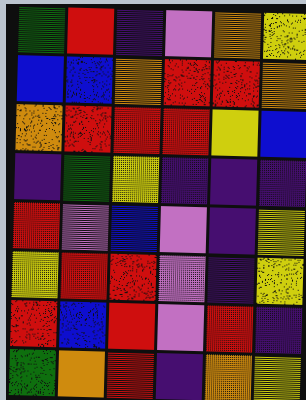[["green", "red", "indigo", "violet", "orange", "yellow"], ["blue", "blue", "orange", "red", "red", "orange"], ["orange", "red", "red", "red", "yellow", "blue"], ["indigo", "green", "yellow", "indigo", "indigo", "indigo"], ["red", "violet", "blue", "violet", "indigo", "yellow"], ["yellow", "red", "red", "violet", "indigo", "yellow"], ["red", "blue", "red", "violet", "red", "indigo"], ["green", "orange", "red", "indigo", "orange", "yellow"]]